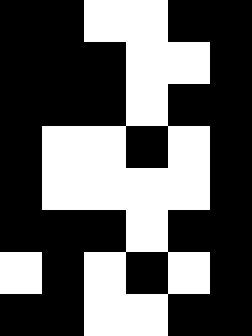[["black", "black", "white", "white", "black", "black"], ["black", "black", "black", "white", "white", "black"], ["black", "black", "black", "white", "black", "black"], ["black", "white", "white", "black", "white", "black"], ["black", "white", "white", "white", "white", "black"], ["black", "black", "black", "white", "black", "black"], ["white", "black", "white", "black", "white", "black"], ["black", "black", "white", "white", "black", "black"]]